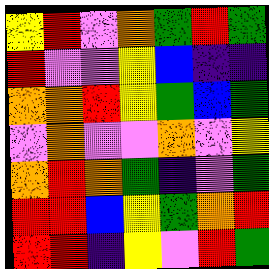[["yellow", "red", "violet", "orange", "green", "red", "green"], ["red", "violet", "violet", "yellow", "blue", "indigo", "indigo"], ["orange", "orange", "red", "yellow", "green", "blue", "green"], ["violet", "orange", "violet", "violet", "orange", "violet", "yellow"], ["orange", "red", "orange", "green", "indigo", "violet", "green"], ["red", "red", "blue", "yellow", "green", "orange", "red"], ["red", "red", "indigo", "yellow", "violet", "red", "green"]]